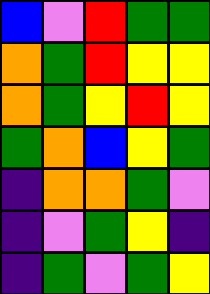[["blue", "violet", "red", "green", "green"], ["orange", "green", "red", "yellow", "yellow"], ["orange", "green", "yellow", "red", "yellow"], ["green", "orange", "blue", "yellow", "green"], ["indigo", "orange", "orange", "green", "violet"], ["indigo", "violet", "green", "yellow", "indigo"], ["indigo", "green", "violet", "green", "yellow"]]